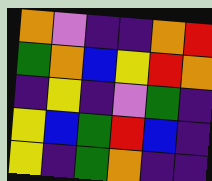[["orange", "violet", "indigo", "indigo", "orange", "red"], ["green", "orange", "blue", "yellow", "red", "orange"], ["indigo", "yellow", "indigo", "violet", "green", "indigo"], ["yellow", "blue", "green", "red", "blue", "indigo"], ["yellow", "indigo", "green", "orange", "indigo", "indigo"]]